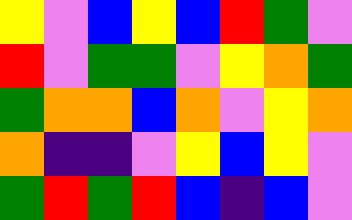[["yellow", "violet", "blue", "yellow", "blue", "red", "green", "violet"], ["red", "violet", "green", "green", "violet", "yellow", "orange", "green"], ["green", "orange", "orange", "blue", "orange", "violet", "yellow", "orange"], ["orange", "indigo", "indigo", "violet", "yellow", "blue", "yellow", "violet"], ["green", "red", "green", "red", "blue", "indigo", "blue", "violet"]]